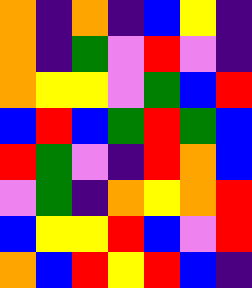[["orange", "indigo", "orange", "indigo", "blue", "yellow", "indigo"], ["orange", "indigo", "green", "violet", "red", "violet", "indigo"], ["orange", "yellow", "yellow", "violet", "green", "blue", "red"], ["blue", "red", "blue", "green", "red", "green", "blue"], ["red", "green", "violet", "indigo", "red", "orange", "blue"], ["violet", "green", "indigo", "orange", "yellow", "orange", "red"], ["blue", "yellow", "yellow", "red", "blue", "violet", "red"], ["orange", "blue", "red", "yellow", "red", "blue", "indigo"]]